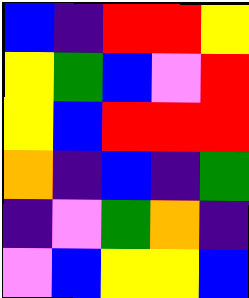[["blue", "indigo", "red", "red", "yellow"], ["yellow", "green", "blue", "violet", "red"], ["yellow", "blue", "red", "red", "red"], ["orange", "indigo", "blue", "indigo", "green"], ["indigo", "violet", "green", "orange", "indigo"], ["violet", "blue", "yellow", "yellow", "blue"]]